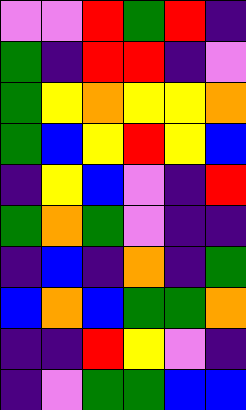[["violet", "violet", "red", "green", "red", "indigo"], ["green", "indigo", "red", "red", "indigo", "violet"], ["green", "yellow", "orange", "yellow", "yellow", "orange"], ["green", "blue", "yellow", "red", "yellow", "blue"], ["indigo", "yellow", "blue", "violet", "indigo", "red"], ["green", "orange", "green", "violet", "indigo", "indigo"], ["indigo", "blue", "indigo", "orange", "indigo", "green"], ["blue", "orange", "blue", "green", "green", "orange"], ["indigo", "indigo", "red", "yellow", "violet", "indigo"], ["indigo", "violet", "green", "green", "blue", "blue"]]